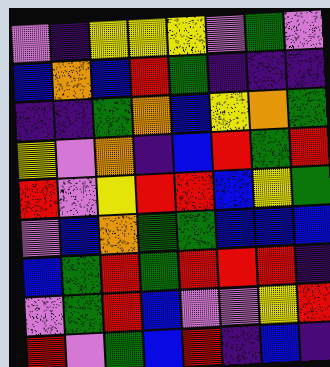[["violet", "indigo", "yellow", "yellow", "yellow", "violet", "green", "violet"], ["blue", "orange", "blue", "red", "green", "indigo", "indigo", "indigo"], ["indigo", "indigo", "green", "orange", "blue", "yellow", "orange", "green"], ["yellow", "violet", "orange", "indigo", "blue", "red", "green", "red"], ["red", "violet", "yellow", "red", "red", "blue", "yellow", "green"], ["violet", "blue", "orange", "green", "green", "blue", "blue", "blue"], ["blue", "green", "red", "green", "red", "red", "red", "indigo"], ["violet", "green", "red", "blue", "violet", "violet", "yellow", "red"], ["red", "violet", "green", "blue", "red", "indigo", "blue", "indigo"]]